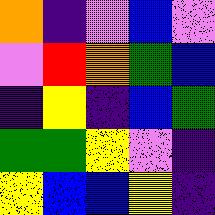[["orange", "indigo", "violet", "blue", "violet"], ["violet", "red", "orange", "green", "blue"], ["indigo", "yellow", "indigo", "blue", "green"], ["green", "green", "yellow", "violet", "indigo"], ["yellow", "blue", "blue", "yellow", "indigo"]]